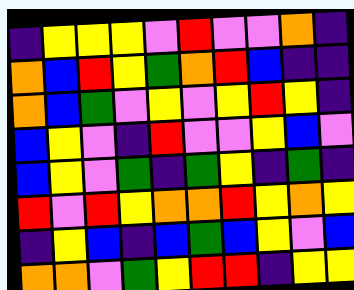[["indigo", "yellow", "yellow", "yellow", "violet", "red", "violet", "violet", "orange", "indigo"], ["orange", "blue", "red", "yellow", "green", "orange", "red", "blue", "indigo", "indigo"], ["orange", "blue", "green", "violet", "yellow", "violet", "yellow", "red", "yellow", "indigo"], ["blue", "yellow", "violet", "indigo", "red", "violet", "violet", "yellow", "blue", "violet"], ["blue", "yellow", "violet", "green", "indigo", "green", "yellow", "indigo", "green", "indigo"], ["red", "violet", "red", "yellow", "orange", "orange", "red", "yellow", "orange", "yellow"], ["indigo", "yellow", "blue", "indigo", "blue", "green", "blue", "yellow", "violet", "blue"], ["orange", "orange", "violet", "green", "yellow", "red", "red", "indigo", "yellow", "yellow"]]